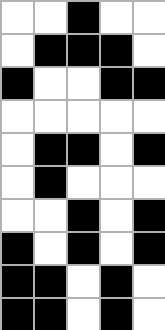[["white", "white", "black", "white", "white"], ["white", "black", "black", "black", "white"], ["black", "white", "white", "black", "black"], ["white", "white", "white", "white", "white"], ["white", "black", "black", "white", "black"], ["white", "black", "white", "white", "white"], ["white", "white", "black", "white", "black"], ["black", "white", "black", "white", "black"], ["black", "black", "white", "black", "white"], ["black", "black", "white", "black", "white"]]